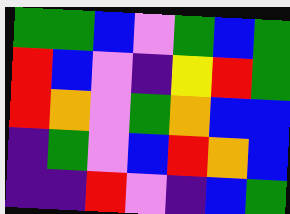[["green", "green", "blue", "violet", "green", "blue", "green"], ["red", "blue", "violet", "indigo", "yellow", "red", "green"], ["red", "orange", "violet", "green", "orange", "blue", "blue"], ["indigo", "green", "violet", "blue", "red", "orange", "blue"], ["indigo", "indigo", "red", "violet", "indigo", "blue", "green"]]